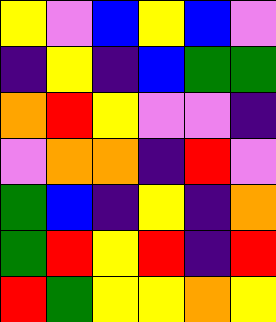[["yellow", "violet", "blue", "yellow", "blue", "violet"], ["indigo", "yellow", "indigo", "blue", "green", "green"], ["orange", "red", "yellow", "violet", "violet", "indigo"], ["violet", "orange", "orange", "indigo", "red", "violet"], ["green", "blue", "indigo", "yellow", "indigo", "orange"], ["green", "red", "yellow", "red", "indigo", "red"], ["red", "green", "yellow", "yellow", "orange", "yellow"]]